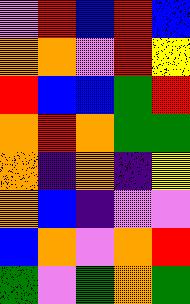[["violet", "red", "blue", "red", "blue"], ["orange", "orange", "violet", "red", "yellow"], ["red", "blue", "blue", "green", "red"], ["orange", "red", "orange", "green", "green"], ["orange", "indigo", "orange", "indigo", "yellow"], ["orange", "blue", "indigo", "violet", "violet"], ["blue", "orange", "violet", "orange", "red"], ["green", "violet", "green", "orange", "green"]]